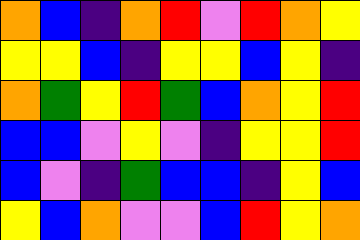[["orange", "blue", "indigo", "orange", "red", "violet", "red", "orange", "yellow"], ["yellow", "yellow", "blue", "indigo", "yellow", "yellow", "blue", "yellow", "indigo"], ["orange", "green", "yellow", "red", "green", "blue", "orange", "yellow", "red"], ["blue", "blue", "violet", "yellow", "violet", "indigo", "yellow", "yellow", "red"], ["blue", "violet", "indigo", "green", "blue", "blue", "indigo", "yellow", "blue"], ["yellow", "blue", "orange", "violet", "violet", "blue", "red", "yellow", "orange"]]